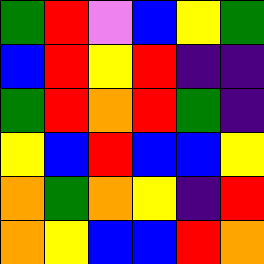[["green", "red", "violet", "blue", "yellow", "green"], ["blue", "red", "yellow", "red", "indigo", "indigo"], ["green", "red", "orange", "red", "green", "indigo"], ["yellow", "blue", "red", "blue", "blue", "yellow"], ["orange", "green", "orange", "yellow", "indigo", "red"], ["orange", "yellow", "blue", "blue", "red", "orange"]]